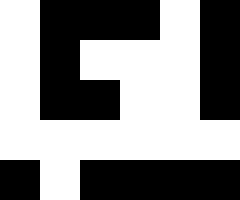[["white", "black", "black", "black", "white", "black"], ["white", "black", "white", "white", "white", "black"], ["white", "black", "black", "white", "white", "black"], ["white", "white", "white", "white", "white", "white"], ["black", "white", "black", "black", "black", "black"]]